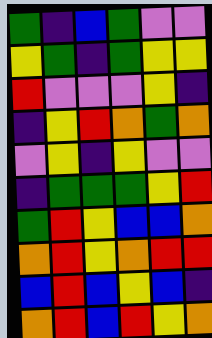[["green", "indigo", "blue", "green", "violet", "violet"], ["yellow", "green", "indigo", "green", "yellow", "yellow"], ["red", "violet", "violet", "violet", "yellow", "indigo"], ["indigo", "yellow", "red", "orange", "green", "orange"], ["violet", "yellow", "indigo", "yellow", "violet", "violet"], ["indigo", "green", "green", "green", "yellow", "red"], ["green", "red", "yellow", "blue", "blue", "orange"], ["orange", "red", "yellow", "orange", "red", "red"], ["blue", "red", "blue", "yellow", "blue", "indigo"], ["orange", "red", "blue", "red", "yellow", "orange"]]